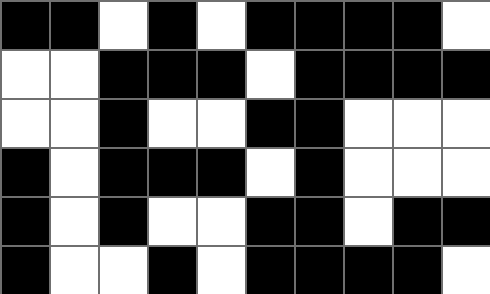[["black", "black", "white", "black", "white", "black", "black", "black", "black", "white"], ["white", "white", "black", "black", "black", "white", "black", "black", "black", "black"], ["white", "white", "black", "white", "white", "black", "black", "white", "white", "white"], ["black", "white", "black", "black", "black", "white", "black", "white", "white", "white"], ["black", "white", "black", "white", "white", "black", "black", "white", "black", "black"], ["black", "white", "white", "black", "white", "black", "black", "black", "black", "white"]]